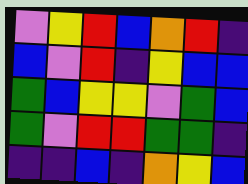[["violet", "yellow", "red", "blue", "orange", "red", "indigo"], ["blue", "violet", "red", "indigo", "yellow", "blue", "blue"], ["green", "blue", "yellow", "yellow", "violet", "green", "blue"], ["green", "violet", "red", "red", "green", "green", "indigo"], ["indigo", "indigo", "blue", "indigo", "orange", "yellow", "blue"]]